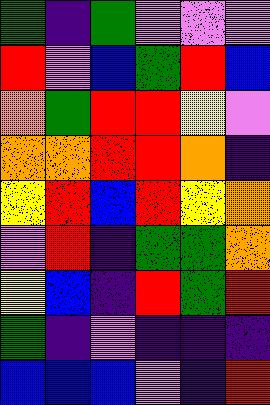[["green", "indigo", "green", "violet", "violet", "violet"], ["red", "violet", "blue", "green", "red", "blue"], ["orange", "green", "red", "red", "yellow", "violet"], ["orange", "orange", "red", "red", "orange", "indigo"], ["yellow", "red", "blue", "red", "yellow", "orange"], ["violet", "red", "indigo", "green", "green", "orange"], ["yellow", "blue", "indigo", "red", "green", "red"], ["green", "indigo", "violet", "indigo", "indigo", "indigo"], ["blue", "blue", "blue", "violet", "indigo", "red"]]